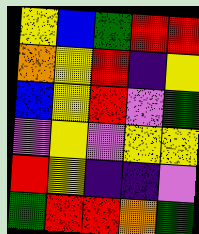[["yellow", "blue", "green", "red", "red"], ["orange", "yellow", "red", "indigo", "yellow"], ["blue", "yellow", "red", "violet", "green"], ["violet", "yellow", "violet", "yellow", "yellow"], ["red", "yellow", "indigo", "indigo", "violet"], ["green", "red", "red", "orange", "green"]]